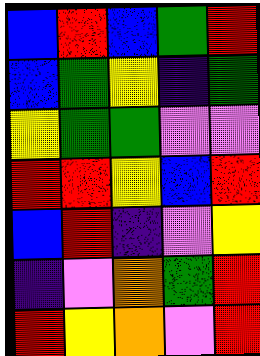[["blue", "red", "blue", "green", "red"], ["blue", "green", "yellow", "indigo", "green"], ["yellow", "green", "green", "violet", "violet"], ["red", "red", "yellow", "blue", "red"], ["blue", "red", "indigo", "violet", "yellow"], ["indigo", "violet", "orange", "green", "red"], ["red", "yellow", "orange", "violet", "red"]]